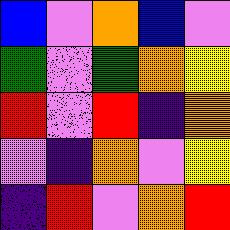[["blue", "violet", "orange", "blue", "violet"], ["green", "violet", "green", "orange", "yellow"], ["red", "violet", "red", "indigo", "orange"], ["violet", "indigo", "orange", "violet", "yellow"], ["indigo", "red", "violet", "orange", "red"]]